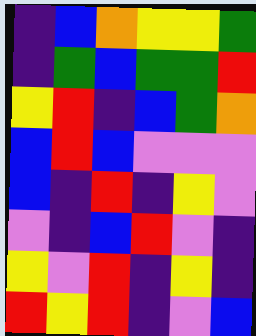[["indigo", "blue", "orange", "yellow", "yellow", "green"], ["indigo", "green", "blue", "green", "green", "red"], ["yellow", "red", "indigo", "blue", "green", "orange"], ["blue", "red", "blue", "violet", "violet", "violet"], ["blue", "indigo", "red", "indigo", "yellow", "violet"], ["violet", "indigo", "blue", "red", "violet", "indigo"], ["yellow", "violet", "red", "indigo", "yellow", "indigo"], ["red", "yellow", "red", "indigo", "violet", "blue"]]